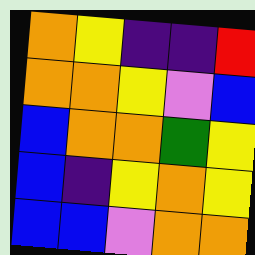[["orange", "yellow", "indigo", "indigo", "red"], ["orange", "orange", "yellow", "violet", "blue"], ["blue", "orange", "orange", "green", "yellow"], ["blue", "indigo", "yellow", "orange", "yellow"], ["blue", "blue", "violet", "orange", "orange"]]